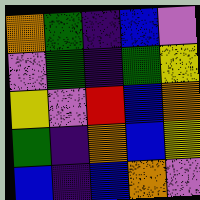[["orange", "green", "indigo", "blue", "violet"], ["violet", "green", "indigo", "green", "yellow"], ["yellow", "violet", "red", "blue", "orange"], ["green", "indigo", "orange", "blue", "yellow"], ["blue", "indigo", "blue", "orange", "violet"]]